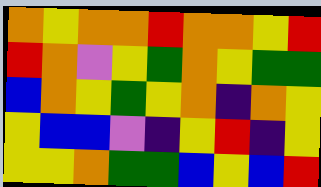[["orange", "yellow", "orange", "orange", "red", "orange", "orange", "yellow", "red"], ["red", "orange", "violet", "yellow", "green", "orange", "yellow", "green", "green"], ["blue", "orange", "yellow", "green", "yellow", "orange", "indigo", "orange", "yellow"], ["yellow", "blue", "blue", "violet", "indigo", "yellow", "red", "indigo", "yellow"], ["yellow", "yellow", "orange", "green", "green", "blue", "yellow", "blue", "red"]]